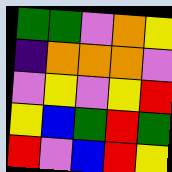[["green", "green", "violet", "orange", "yellow"], ["indigo", "orange", "orange", "orange", "violet"], ["violet", "yellow", "violet", "yellow", "red"], ["yellow", "blue", "green", "red", "green"], ["red", "violet", "blue", "red", "yellow"]]